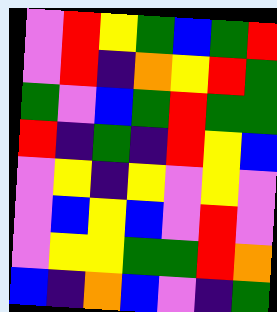[["violet", "red", "yellow", "green", "blue", "green", "red"], ["violet", "red", "indigo", "orange", "yellow", "red", "green"], ["green", "violet", "blue", "green", "red", "green", "green"], ["red", "indigo", "green", "indigo", "red", "yellow", "blue"], ["violet", "yellow", "indigo", "yellow", "violet", "yellow", "violet"], ["violet", "blue", "yellow", "blue", "violet", "red", "violet"], ["violet", "yellow", "yellow", "green", "green", "red", "orange"], ["blue", "indigo", "orange", "blue", "violet", "indigo", "green"]]